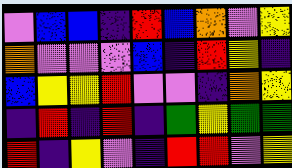[["violet", "blue", "blue", "indigo", "red", "blue", "orange", "violet", "yellow"], ["orange", "violet", "violet", "violet", "blue", "indigo", "red", "yellow", "indigo"], ["blue", "yellow", "yellow", "red", "violet", "violet", "indigo", "orange", "yellow"], ["indigo", "red", "indigo", "red", "indigo", "green", "yellow", "green", "green"], ["red", "indigo", "yellow", "violet", "indigo", "red", "red", "violet", "yellow"]]